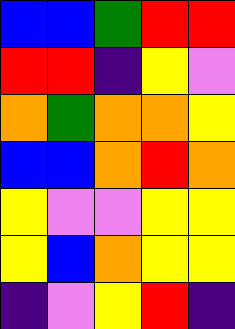[["blue", "blue", "green", "red", "red"], ["red", "red", "indigo", "yellow", "violet"], ["orange", "green", "orange", "orange", "yellow"], ["blue", "blue", "orange", "red", "orange"], ["yellow", "violet", "violet", "yellow", "yellow"], ["yellow", "blue", "orange", "yellow", "yellow"], ["indigo", "violet", "yellow", "red", "indigo"]]